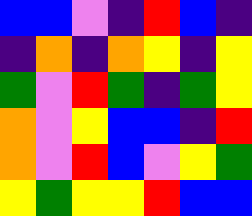[["blue", "blue", "violet", "indigo", "red", "blue", "indigo"], ["indigo", "orange", "indigo", "orange", "yellow", "indigo", "yellow"], ["green", "violet", "red", "green", "indigo", "green", "yellow"], ["orange", "violet", "yellow", "blue", "blue", "indigo", "red"], ["orange", "violet", "red", "blue", "violet", "yellow", "green"], ["yellow", "green", "yellow", "yellow", "red", "blue", "blue"]]